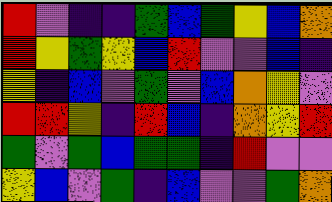[["red", "violet", "indigo", "indigo", "green", "blue", "green", "yellow", "blue", "orange"], ["red", "yellow", "green", "yellow", "blue", "red", "violet", "violet", "blue", "indigo"], ["yellow", "indigo", "blue", "violet", "green", "violet", "blue", "orange", "yellow", "violet"], ["red", "red", "yellow", "indigo", "red", "blue", "indigo", "orange", "yellow", "red"], ["green", "violet", "green", "blue", "green", "green", "indigo", "red", "violet", "violet"], ["yellow", "blue", "violet", "green", "indigo", "blue", "violet", "violet", "green", "orange"]]